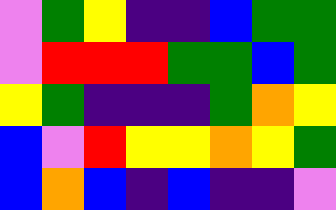[["violet", "green", "yellow", "indigo", "indigo", "blue", "green", "green"], ["violet", "red", "red", "red", "green", "green", "blue", "green"], ["yellow", "green", "indigo", "indigo", "indigo", "green", "orange", "yellow"], ["blue", "violet", "red", "yellow", "yellow", "orange", "yellow", "green"], ["blue", "orange", "blue", "indigo", "blue", "indigo", "indigo", "violet"]]